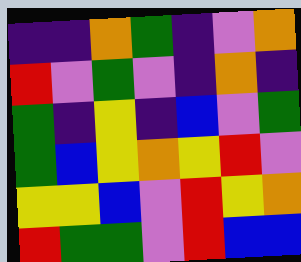[["indigo", "indigo", "orange", "green", "indigo", "violet", "orange"], ["red", "violet", "green", "violet", "indigo", "orange", "indigo"], ["green", "indigo", "yellow", "indigo", "blue", "violet", "green"], ["green", "blue", "yellow", "orange", "yellow", "red", "violet"], ["yellow", "yellow", "blue", "violet", "red", "yellow", "orange"], ["red", "green", "green", "violet", "red", "blue", "blue"]]